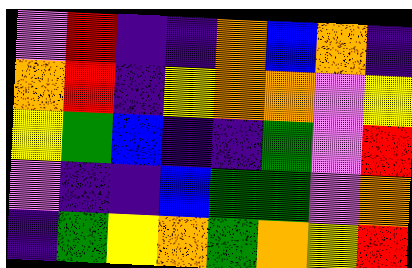[["violet", "red", "indigo", "indigo", "orange", "blue", "orange", "indigo"], ["orange", "red", "indigo", "yellow", "orange", "orange", "violet", "yellow"], ["yellow", "green", "blue", "indigo", "indigo", "green", "violet", "red"], ["violet", "indigo", "indigo", "blue", "green", "green", "violet", "orange"], ["indigo", "green", "yellow", "orange", "green", "orange", "yellow", "red"]]